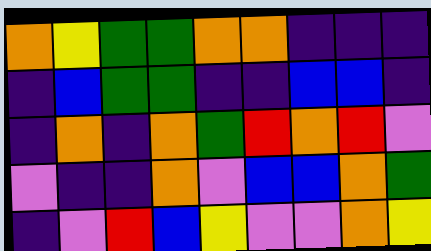[["orange", "yellow", "green", "green", "orange", "orange", "indigo", "indigo", "indigo"], ["indigo", "blue", "green", "green", "indigo", "indigo", "blue", "blue", "indigo"], ["indigo", "orange", "indigo", "orange", "green", "red", "orange", "red", "violet"], ["violet", "indigo", "indigo", "orange", "violet", "blue", "blue", "orange", "green"], ["indigo", "violet", "red", "blue", "yellow", "violet", "violet", "orange", "yellow"]]